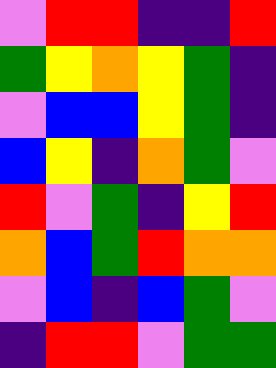[["violet", "red", "red", "indigo", "indigo", "red"], ["green", "yellow", "orange", "yellow", "green", "indigo"], ["violet", "blue", "blue", "yellow", "green", "indigo"], ["blue", "yellow", "indigo", "orange", "green", "violet"], ["red", "violet", "green", "indigo", "yellow", "red"], ["orange", "blue", "green", "red", "orange", "orange"], ["violet", "blue", "indigo", "blue", "green", "violet"], ["indigo", "red", "red", "violet", "green", "green"]]